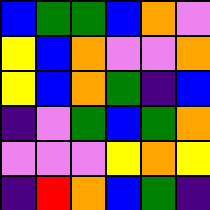[["blue", "green", "green", "blue", "orange", "violet"], ["yellow", "blue", "orange", "violet", "violet", "orange"], ["yellow", "blue", "orange", "green", "indigo", "blue"], ["indigo", "violet", "green", "blue", "green", "orange"], ["violet", "violet", "violet", "yellow", "orange", "yellow"], ["indigo", "red", "orange", "blue", "green", "indigo"]]